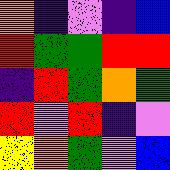[["orange", "indigo", "violet", "indigo", "blue"], ["red", "green", "green", "red", "red"], ["indigo", "red", "green", "orange", "green"], ["red", "violet", "red", "indigo", "violet"], ["yellow", "orange", "green", "violet", "blue"]]